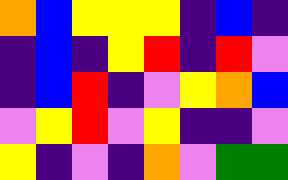[["orange", "blue", "yellow", "yellow", "yellow", "indigo", "blue", "indigo"], ["indigo", "blue", "indigo", "yellow", "red", "indigo", "red", "violet"], ["indigo", "blue", "red", "indigo", "violet", "yellow", "orange", "blue"], ["violet", "yellow", "red", "violet", "yellow", "indigo", "indigo", "violet"], ["yellow", "indigo", "violet", "indigo", "orange", "violet", "green", "green"]]